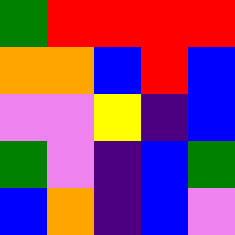[["green", "red", "red", "red", "red"], ["orange", "orange", "blue", "red", "blue"], ["violet", "violet", "yellow", "indigo", "blue"], ["green", "violet", "indigo", "blue", "green"], ["blue", "orange", "indigo", "blue", "violet"]]